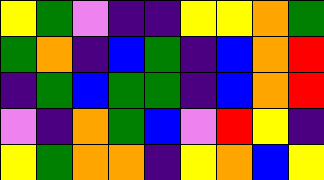[["yellow", "green", "violet", "indigo", "indigo", "yellow", "yellow", "orange", "green"], ["green", "orange", "indigo", "blue", "green", "indigo", "blue", "orange", "red"], ["indigo", "green", "blue", "green", "green", "indigo", "blue", "orange", "red"], ["violet", "indigo", "orange", "green", "blue", "violet", "red", "yellow", "indigo"], ["yellow", "green", "orange", "orange", "indigo", "yellow", "orange", "blue", "yellow"]]